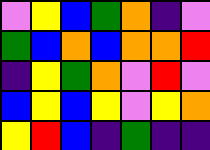[["violet", "yellow", "blue", "green", "orange", "indigo", "violet"], ["green", "blue", "orange", "blue", "orange", "orange", "red"], ["indigo", "yellow", "green", "orange", "violet", "red", "violet"], ["blue", "yellow", "blue", "yellow", "violet", "yellow", "orange"], ["yellow", "red", "blue", "indigo", "green", "indigo", "indigo"]]